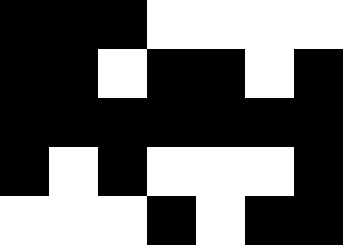[["black", "black", "black", "white", "white", "white", "white"], ["black", "black", "white", "black", "black", "white", "black"], ["black", "black", "black", "black", "black", "black", "black"], ["black", "white", "black", "white", "white", "white", "black"], ["white", "white", "white", "black", "white", "black", "black"]]